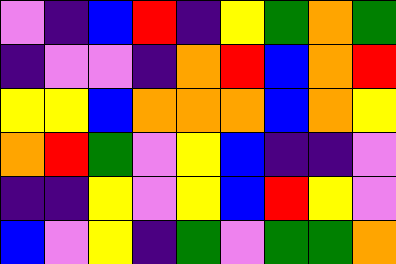[["violet", "indigo", "blue", "red", "indigo", "yellow", "green", "orange", "green"], ["indigo", "violet", "violet", "indigo", "orange", "red", "blue", "orange", "red"], ["yellow", "yellow", "blue", "orange", "orange", "orange", "blue", "orange", "yellow"], ["orange", "red", "green", "violet", "yellow", "blue", "indigo", "indigo", "violet"], ["indigo", "indigo", "yellow", "violet", "yellow", "blue", "red", "yellow", "violet"], ["blue", "violet", "yellow", "indigo", "green", "violet", "green", "green", "orange"]]